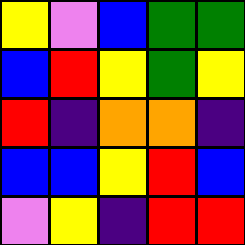[["yellow", "violet", "blue", "green", "green"], ["blue", "red", "yellow", "green", "yellow"], ["red", "indigo", "orange", "orange", "indigo"], ["blue", "blue", "yellow", "red", "blue"], ["violet", "yellow", "indigo", "red", "red"]]